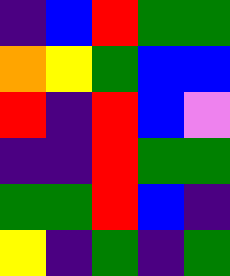[["indigo", "blue", "red", "green", "green"], ["orange", "yellow", "green", "blue", "blue"], ["red", "indigo", "red", "blue", "violet"], ["indigo", "indigo", "red", "green", "green"], ["green", "green", "red", "blue", "indigo"], ["yellow", "indigo", "green", "indigo", "green"]]